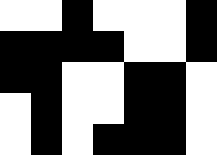[["white", "white", "black", "white", "white", "white", "black"], ["black", "black", "black", "black", "white", "white", "black"], ["black", "black", "white", "white", "black", "black", "white"], ["white", "black", "white", "white", "black", "black", "white"], ["white", "black", "white", "black", "black", "black", "white"]]